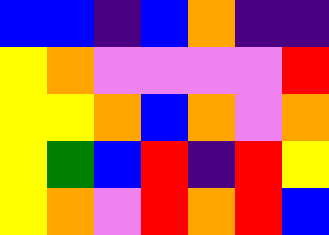[["blue", "blue", "indigo", "blue", "orange", "indigo", "indigo"], ["yellow", "orange", "violet", "violet", "violet", "violet", "red"], ["yellow", "yellow", "orange", "blue", "orange", "violet", "orange"], ["yellow", "green", "blue", "red", "indigo", "red", "yellow"], ["yellow", "orange", "violet", "red", "orange", "red", "blue"]]